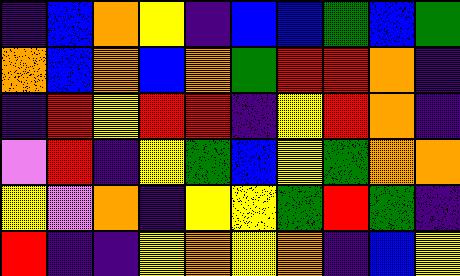[["indigo", "blue", "orange", "yellow", "indigo", "blue", "blue", "green", "blue", "green"], ["orange", "blue", "orange", "blue", "orange", "green", "red", "red", "orange", "indigo"], ["indigo", "red", "yellow", "red", "red", "indigo", "yellow", "red", "orange", "indigo"], ["violet", "red", "indigo", "yellow", "green", "blue", "yellow", "green", "orange", "orange"], ["yellow", "violet", "orange", "indigo", "yellow", "yellow", "green", "red", "green", "indigo"], ["red", "indigo", "indigo", "yellow", "orange", "yellow", "orange", "indigo", "blue", "yellow"]]